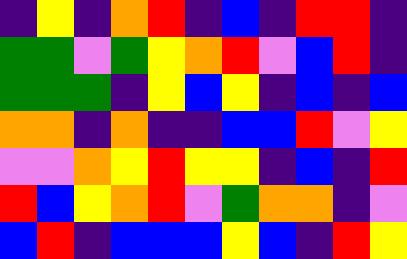[["indigo", "yellow", "indigo", "orange", "red", "indigo", "blue", "indigo", "red", "red", "indigo"], ["green", "green", "violet", "green", "yellow", "orange", "red", "violet", "blue", "red", "indigo"], ["green", "green", "green", "indigo", "yellow", "blue", "yellow", "indigo", "blue", "indigo", "blue"], ["orange", "orange", "indigo", "orange", "indigo", "indigo", "blue", "blue", "red", "violet", "yellow"], ["violet", "violet", "orange", "yellow", "red", "yellow", "yellow", "indigo", "blue", "indigo", "red"], ["red", "blue", "yellow", "orange", "red", "violet", "green", "orange", "orange", "indigo", "violet"], ["blue", "red", "indigo", "blue", "blue", "blue", "yellow", "blue", "indigo", "red", "yellow"]]